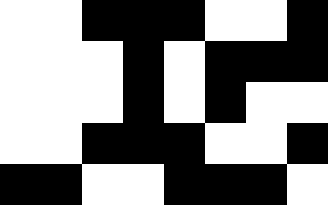[["white", "white", "black", "black", "black", "white", "white", "black"], ["white", "white", "white", "black", "white", "black", "black", "black"], ["white", "white", "white", "black", "white", "black", "white", "white"], ["white", "white", "black", "black", "black", "white", "white", "black"], ["black", "black", "white", "white", "black", "black", "black", "white"]]